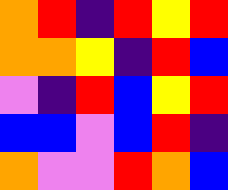[["orange", "red", "indigo", "red", "yellow", "red"], ["orange", "orange", "yellow", "indigo", "red", "blue"], ["violet", "indigo", "red", "blue", "yellow", "red"], ["blue", "blue", "violet", "blue", "red", "indigo"], ["orange", "violet", "violet", "red", "orange", "blue"]]